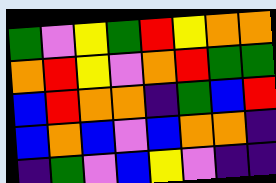[["green", "violet", "yellow", "green", "red", "yellow", "orange", "orange"], ["orange", "red", "yellow", "violet", "orange", "red", "green", "green"], ["blue", "red", "orange", "orange", "indigo", "green", "blue", "red"], ["blue", "orange", "blue", "violet", "blue", "orange", "orange", "indigo"], ["indigo", "green", "violet", "blue", "yellow", "violet", "indigo", "indigo"]]